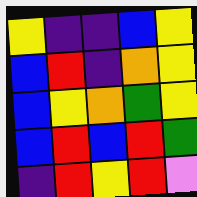[["yellow", "indigo", "indigo", "blue", "yellow"], ["blue", "red", "indigo", "orange", "yellow"], ["blue", "yellow", "orange", "green", "yellow"], ["blue", "red", "blue", "red", "green"], ["indigo", "red", "yellow", "red", "violet"]]